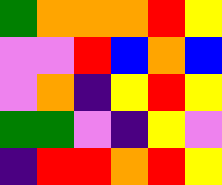[["green", "orange", "orange", "orange", "red", "yellow"], ["violet", "violet", "red", "blue", "orange", "blue"], ["violet", "orange", "indigo", "yellow", "red", "yellow"], ["green", "green", "violet", "indigo", "yellow", "violet"], ["indigo", "red", "red", "orange", "red", "yellow"]]